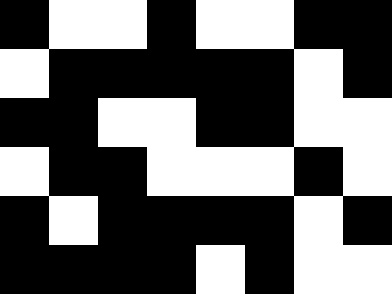[["black", "white", "white", "black", "white", "white", "black", "black"], ["white", "black", "black", "black", "black", "black", "white", "black"], ["black", "black", "white", "white", "black", "black", "white", "white"], ["white", "black", "black", "white", "white", "white", "black", "white"], ["black", "white", "black", "black", "black", "black", "white", "black"], ["black", "black", "black", "black", "white", "black", "white", "white"]]